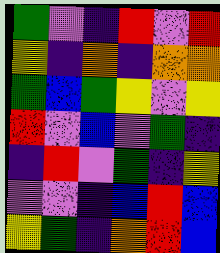[["green", "violet", "indigo", "red", "violet", "red"], ["yellow", "indigo", "orange", "indigo", "orange", "orange"], ["green", "blue", "green", "yellow", "violet", "yellow"], ["red", "violet", "blue", "violet", "green", "indigo"], ["indigo", "red", "violet", "green", "indigo", "yellow"], ["violet", "violet", "indigo", "blue", "red", "blue"], ["yellow", "green", "indigo", "orange", "red", "blue"]]